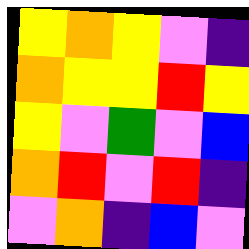[["yellow", "orange", "yellow", "violet", "indigo"], ["orange", "yellow", "yellow", "red", "yellow"], ["yellow", "violet", "green", "violet", "blue"], ["orange", "red", "violet", "red", "indigo"], ["violet", "orange", "indigo", "blue", "violet"]]